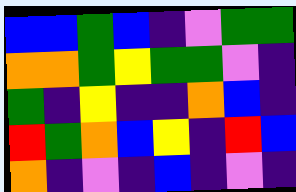[["blue", "blue", "green", "blue", "indigo", "violet", "green", "green"], ["orange", "orange", "green", "yellow", "green", "green", "violet", "indigo"], ["green", "indigo", "yellow", "indigo", "indigo", "orange", "blue", "indigo"], ["red", "green", "orange", "blue", "yellow", "indigo", "red", "blue"], ["orange", "indigo", "violet", "indigo", "blue", "indigo", "violet", "indigo"]]